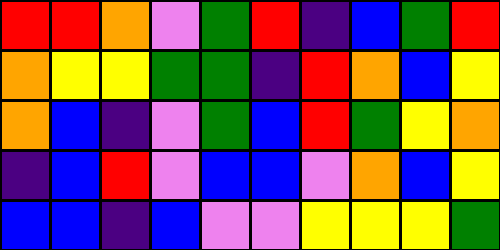[["red", "red", "orange", "violet", "green", "red", "indigo", "blue", "green", "red"], ["orange", "yellow", "yellow", "green", "green", "indigo", "red", "orange", "blue", "yellow"], ["orange", "blue", "indigo", "violet", "green", "blue", "red", "green", "yellow", "orange"], ["indigo", "blue", "red", "violet", "blue", "blue", "violet", "orange", "blue", "yellow"], ["blue", "blue", "indigo", "blue", "violet", "violet", "yellow", "yellow", "yellow", "green"]]